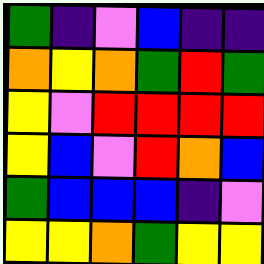[["green", "indigo", "violet", "blue", "indigo", "indigo"], ["orange", "yellow", "orange", "green", "red", "green"], ["yellow", "violet", "red", "red", "red", "red"], ["yellow", "blue", "violet", "red", "orange", "blue"], ["green", "blue", "blue", "blue", "indigo", "violet"], ["yellow", "yellow", "orange", "green", "yellow", "yellow"]]